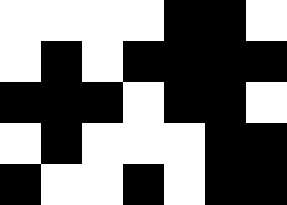[["white", "white", "white", "white", "black", "black", "white"], ["white", "black", "white", "black", "black", "black", "black"], ["black", "black", "black", "white", "black", "black", "white"], ["white", "black", "white", "white", "white", "black", "black"], ["black", "white", "white", "black", "white", "black", "black"]]